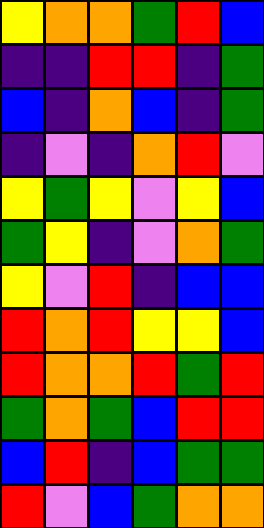[["yellow", "orange", "orange", "green", "red", "blue"], ["indigo", "indigo", "red", "red", "indigo", "green"], ["blue", "indigo", "orange", "blue", "indigo", "green"], ["indigo", "violet", "indigo", "orange", "red", "violet"], ["yellow", "green", "yellow", "violet", "yellow", "blue"], ["green", "yellow", "indigo", "violet", "orange", "green"], ["yellow", "violet", "red", "indigo", "blue", "blue"], ["red", "orange", "red", "yellow", "yellow", "blue"], ["red", "orange", "orange", "red", "green", "red"], ["green", "orange", "green", "blue", "red", "red"], ["blue", "red", "indigo", "blue", "green", "green"], ["red", "violet", "blue", "green", "orange", "orange"]]